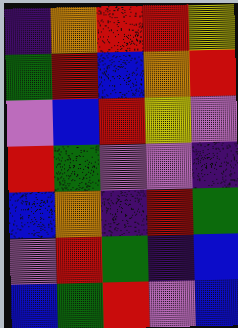[["indigo", "orange", "red", "red", "yellow"], ["green", "red", "blue", "orange", "red"], ["violet", "blue", "red", "yellow", "violet"], ["red", "green", "violet", "violet", "indigo"], ["blue", "orange", "indigo", "red", "green"], ["violet", "red", "green", "indigo", "blue"], ["blue", "green", "red", "violet", "blue"]]